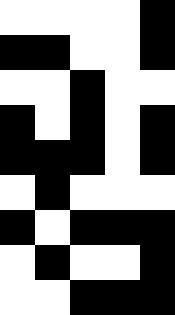[["white", "white", "white", "white", "black"], ["black", "black", "white", "white", "black"], ["white", "white", "black", "white", "white"], ["black", "white", "black", "white", "black"], ["black", "black", "black", "white", "black"], ["white", "black", "white", "white", "white"], ["black", "white", "black", "black", "black"], ["white", "black", "white", "white", "black"], ["white", "white", "black", "black", "black"]]